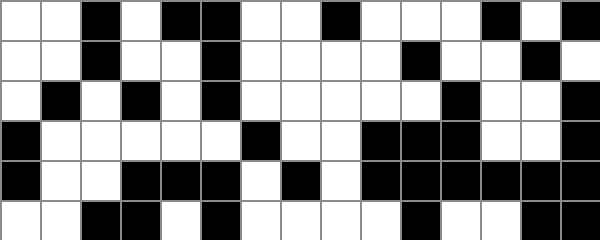[["white", "white", "black", "white", "black", "black", "white", "white", "black", "white", "white", "white", "black", "white", "black"], ["white", "white", "black", "white", "white", "black", "white", "white", "white", "white", "black", "white", "white", "black", "white"], ["white", "black", "white", "black", "white", "black", "white", "white", "white", "white", "white", "black", "white", "white", "black"], ["black", "white", "white", "white", "white", "white", "black", "white", "white", "black", "black", "black", "white", "white", "black"], ["black", "white", "white", "black", "black", "black", "white", "black", "white", "black", "black", "black", "black", "black", "black"], ["white", "white", "black", "black", "white", "black", "white", "white", "white", "white", "black", "white", "white", "black", "black"]]